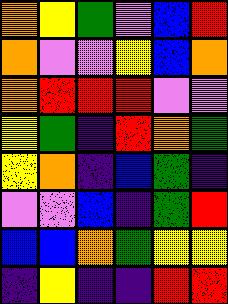[["orange", "yellow", "green", "violet", "blue", "red"], ["orange", "violet", "violet", "yellow", "blue", "orange"], ["orange", "red", "red", "red", "violet", "violet"], ["yellow", "green", "indigo", "red", "orange", "green"], ["yellow", "orange", "indigo", "blue", "green", "indigo"], ["violet", "violet", "blue", "indigo", "green", "red"], ["blue", "blue", "orange", "green", "yellow", "yellow"], ["indigo", "yellow", "indigo", "indigo", "red", "red"]]